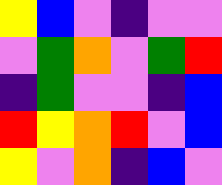[["yellow", "blue", "violet", "indigo", "violet", "violet"], ["violet", "green", "orange", "violet", "green", "red"], ["indigo", "green", "violet", "violet", "indigo", "blue"], ["red", "yellow", "orange", "red", "violet", "blue"], ["yellow", "violet", "orange", "indigo", "blue", "violet"]]